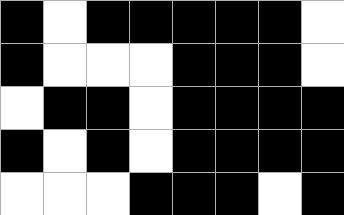[["black", "white", "black", "black", "black", "black", "black", "white"], ["black", "white", "white", "white", "black", "black", "black", "white"], ["white", "black", "black", "white", "black", "black", "black", "black"], ["black", "white", "black", "white", "black", "black", "black", "black"], ["white", "white", "white", "black", "black", "black", "white", "black"]]